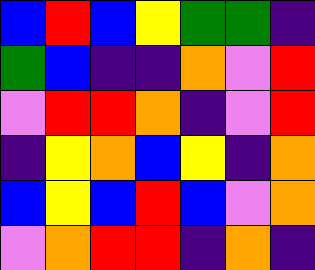[["blue", "red", "blue", "yellow", "green", "green", "indigo"], ["green", "blue", "indigo", "indigo", "orange", "violet", "red"], ["violet", "red", "red", "orange", "indigo", "violet", "red"], ["indigo", "yellow", "orange", "blue", "yellow", "indigo", "orange"], ["blue", "yellow", "blue", "red", "blue", "violet", "orange"], ["violet", "orange", "red", "red", "indigo", "orange", "indigo"]]